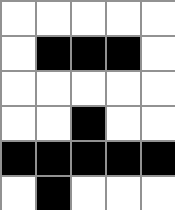[["white", "white", "white", "white", "white"], ["white", "black", "black", "black", "white"], ["white", "white", "white", "white", "white"], ["white", "white", "black", "white", "white"], ["black", "black", "black", "black", "black"], ["white", "black", "white", "white", "white"]]